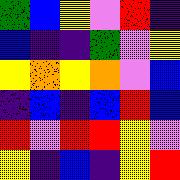[["green", "blue", "yellow", "violet", "red", "indigo"], ["blue", "indigo", "indigo", "green", "violet", "yellow"], ["yellow", "orange", "yellow", "orange", "violet", "blue"], ["indigo", "blue", "indigo", "blue", "red", "blue"], ["red", "violet", "red", "red", "yellow", "violet"], ["yellow", "indigo", "blue", "indigo", "yellow", "red"]]